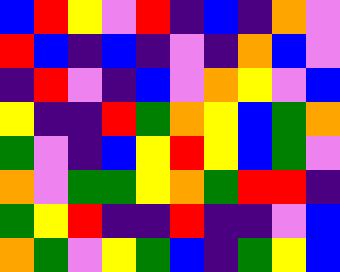[["blue", "red", "yellow", "violet", "red", "indigo", "blue", "indigo", "orange", "violet"], ["red", "blue", "indigo", "blue", "indigo", "violet", "indigo", "orange", "blue", "violet"], ["indigo", "red", "violet", "indigo", "blue", "violet", "orange", "yellow", "violet", "blue"], ["yellow", "indigo", "indigo", "red", "green", "orange", "yellow", "blue", "green", "orange"], ["green", "violet", "indigo", "blue", "yellow", "red", "yellow", "blue", "green", "violet"], ["orange", "violet", "green", "green", "yellow", "orange", "green", "red", "red", "indigo"], ["green", "yellow", "red", "indigo", "indigo", "red", "indigo", "indigo", "violet", "blue"], ["orange", "green", "violet", "yellow", "green", "blue", "indigo", "green", "yellow", "blue"]]